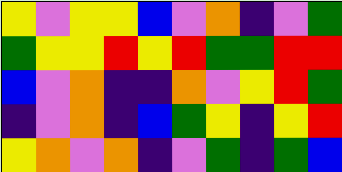[["yellow", "violet", "yellow", "yellow", "blue", "violet", "orange", "indigo", "violet", "green"], ["green", "yellow", "yellow", "red", "yellow", "red", "green", "green", "red", "red"], ["blue", "violet", "orange", "indigo", "indigo", "orange", "violet", "yellow", "red", "green"], ["indigo", "violet", "orange", "indigo", "blue", "green", "yellow", "indigo", "yellow", "red"], ["yellow", "orange", "violet", "orange", "indigo", "violet", "green", "indigo", "green", "blue"]]